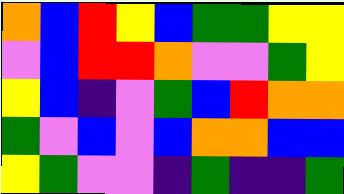[["orange", "blue", "red", "yellow", "blue", "green", "green", "yellow", "yellow"], ["violet", "blue", "red", "red", "orange", "violet", "violet", "green", "yellow"], ["yellow", "blue", "indigo", "violet", "green", "blue", "red", "orange", "orange"], ["green", "violet", "blue", "violet", "blue", "orange", "orange", "blue", "blue"], ["yellow", "green", "violet", "violet", "indigo", "green", "indigo", "indigo", "green"]]